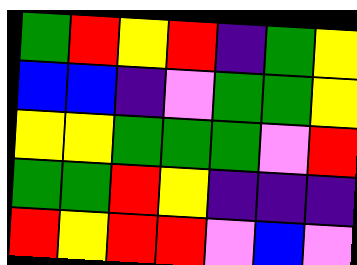[["green", "red", "yellow", "red", "indigo", "green", "yellow"], ["blue", "blue", "indigo", "violet", "green", "green", "yellow"], ["yellow", "yellow", "green", "green", "green", "violet", "red"], ["green", "green", "red", "yellow", "indigo", "indigo", "indigo"], ["red", "yellow", "red", "red", "violet", "blue", "violet"]]